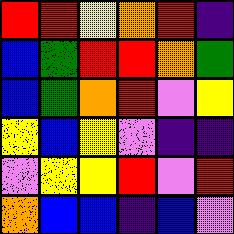[["red", "red", "yellow", "orange", "red", "indigo"], ["blue", "green", "red", "red", "orange", "green"], ["blue", "green", "orange", "red", "violet", "yellow"], ["yellow", "blue", "yellow", "violet", "indigo", "indigo"], ["violet", "yellow", "yellow", "red", "violet", "red"], ["orange", "blue", "blue", "indigo", "blue", "violet"]]